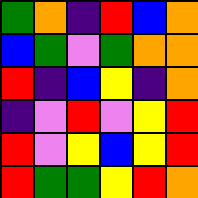[["green", "orange", "indigo", "red", "blue", "orange"], ["blue", "green", "violet", "green", "orange", "orange"], ["red", "indigo", "blue", "yellow", "indigo", "orange"], ["indigo", "violet", "red", "violet", "yellow", "red"], ["red", "violet", "yellow", "blue", "yellow", "red"], ["red", "green", "green", "yellow", "red", "orange"]]